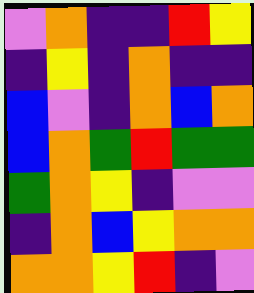[["violet", "orange", "indigo", "indigo", "red", "yellow"], ["indigo", "yellow", "indigo", "orange", "indigo", "indigo"], ["blue", "violet", "indigo", "orange", "blue", "orange"], ["blue", "orange", "green", "red", "green", "green"], ["green", "orange", "yellow", "indigo", "violet", "violet"], ["indigo", "orange", "blue", "yellow", "orange", "orange"], ["orange", "orange", "yellow", "red", "indigo", "violet"]]